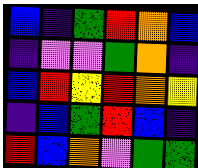[["blue", "indigo", "green", "red", "orange", "blue"], ["indigo", "violet", "violet", "green", "orange", "indigo"], ["blue", "red", "yellow", "red", "orange", "yellow"], ["indigo", "blue", "green", "red", "blue", "indigo"], ["red", "blue", "orange", "violet", "green", "green"]]